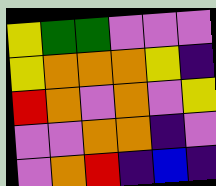[["yellow", "green", "green", "violet", "violet", "violet"], ["yellow", "orange", "orange", "orange", "yellow", "indigo"], ["red", "orange", "violet", "orange", "violet", "yellow"], ["violet", "violet", "orange", "orange", "indigo", "violet"], ["violet", "orange", "red", "indigo", "blue", "indigo"]]